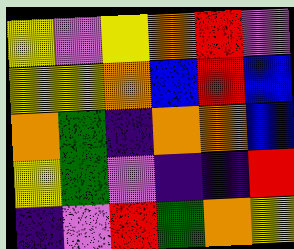[["yellow", "violet", "yellow", "orange", "red", "violet"], ["yellow", "yellow", "orange", "blue", "red", "blue"], ["orange", "green", "indigo", "orange", "orange", "blue"], ["yellow", "green", "violet", "indigo", "indigo", "red"], ["indigo", "violet", "red", "green", "orange", "yellow"]]